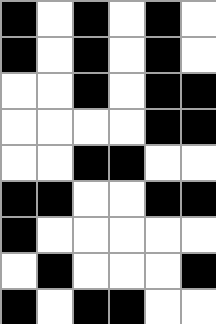[["black", "white", "black", "white", "black", "white"], ["black", "white", "black", "white", "black", "white"], ["white", "white", "black", "white", "black", "black"], ["white", "white", "white", "white", "black", "black"], ["white", "white", "black", "black", "white", "white"], ["black", "black", "white", "white", "black", "black"], ["black", "white", "white", "white", "white", "white"], ["white", "black", "white", "white", "white", "black"], ["black", "white", "black", "black", "white", "white"]]